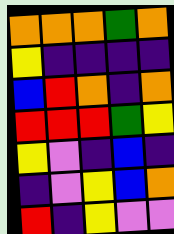[["orange", "orange", "orange", "green", "orange"], ["yellow", "indigo", "indigo", "indigo", "indigo"], ["blue", "red", "orange", "indigo", "orange"], ["red", "red", "red", "green", "yellow"], ["yellow", "violet", "indigo", "blue", "indigo"], ["indigo", "violet", "yellow", "blue", "orange"], ["red", "indigo", "yellow", "violet", "violet"]]